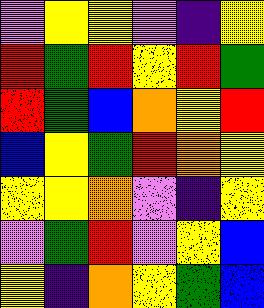[["violet", "yellow", "yellow", "violet", "indigo", "yellow"], ["red", "green", "red", "yellow", "red", "green"], ["red", "green", "blue", "orange", "yellow", "red"], ["blue", "yellow", "green", "red", "orange", "yellow"], ["yellow", "yellow", "orange", "violet", "indigo", "yellow"], ["violet", "green", "red", "violet", "yellow", "blue"], ["yellow", "indigo", "orange", "yellow", "green", "blue"]]